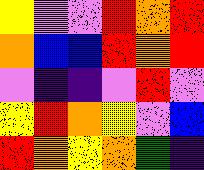[["yellow", "violet", "violet", "red", "orange", "red"], ["orange", "blue", "blue", "red", "orange", "red"], ["violet", "indigo", "indigo", "violet", "red", "violet"], ["yellow", "red", "orange", "yellow", "violet", "blue"], ["red", "orange", "yellow", "orange", "green", "indigo"]]